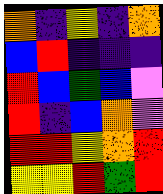[["orange", "indigo", "yellow", "indigo", "orange"], ["blue", "red", "indigo", "indigo", "indigo"], ["red", "blue", "green", "blue", "violet"], ["red", "indigo", "blue", "orange", "violet"], ["red", "red", "yellow", "orange", "red"], ["yellow", "yellow", "red", "green", "red"]]